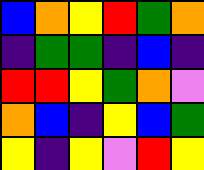[["blue", "orange", "yellow", "red", "green", "orange"], ["indigo", "green", "green", "indigo", "blue", "indigo"], ["red", "red", "yellow", "green", "orange", "violet"], ["orange", "blue", "indigo", "yellow", "blue", "green"], ["yellow", "indigo", "yellow", "violet", "red", "yellow"]]